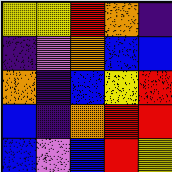[["yellow", "yellow", "red", "orange", "indigo"], ["indigo", "violet", "orange", "blue", "blue"], ["orange", "indigo", "blue", "yellow", "red"], ["blue", "indigo", "orange", "red", "red"], ["blue", "violet", "blue", "red", "yellow"]]